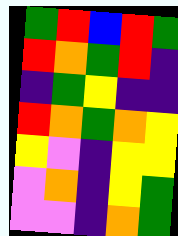[["green", "red", "blue", "red", "green"], ["red", "orange", "green", "red", "indigo"], ["indigo", "green", "yellow", "indigo", "indigo"], ["red", "orange", "green", "orange", "yellow"], ["yellow", "violet", "indigo", "yellow", "yellow"], ["violet", "orange", "indigo", "yellow", "green"], ["violet", "violet", "indigo", "orange", "green"]]